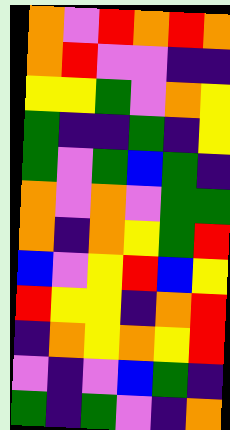[["orange", "violet", "red", "orange", "red", "orange"], ["orange", "red", "violet", "violet", "indigo", "indigo"], ["yellow", "yellow", "green", "violet", "orange", "yellow"], ["green", "indigo", "indigo", "green", "indigo", "yellow"], ["green", "violet", "green", "blue", "green", "indigo"], ["orange", "violet", "orange", "violet", "green", "green"], ["orange", "indigo", "orange", "yellow", "green", "red"], ["blue", "violet", "yellow", "red", "blue", "yellow"], ["red", "yellow", "yellow", "indigo", "orange", "red"], ["indigo", "orange", "yellow", "orange", "yellow", "red"], ["violet", "indigo", "violet", "blue", "green", "indigo"], ["green", "indigo", "green", "violet", "indigo", "orange"]]